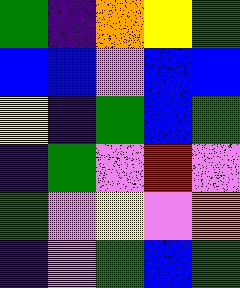[["green", "indigo", "orange", "yellow", "green"], ["blue", "blue", "violet", "blue", "blue"], ["yellow", "indigo", "green", "blue", "green"], ["indigo", "green", "violet", "red", "violet"], ["green", "violet", "yellow", "violet", "orange"], ["indigo", "violet", "green", "blue", "green"]]